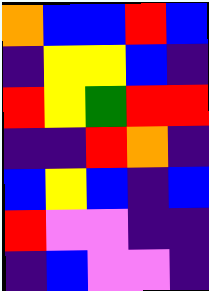[["orange", "blue", "blue", "red", "blue"], ["indigo", "yellow", "yellow", "blue", "indigo"], ["red", "yellow", "green", "red", "red"], ["indigo", "indigo", "red", "orange", "indigo"], ["blue", "yellow", "blue", "indigo", "blue"], ["red", "violet", "violet", "indigo", "indigo"], ["indigo", "blue", "violet", "violet", "indigo"]]